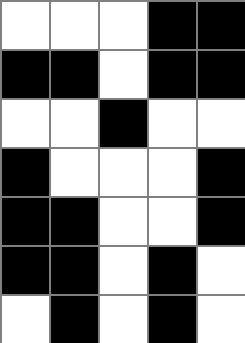[["white", "white", "white", "black", "black"], ["black", "black", "white", "black", "black"], ["white", "white", "black", "white", "white"], ["black", "white", "white", "white", "black"], ["black", "black", "white", "white", "black"], ["black", "black", "white", "black", "white"], ["white", "black", "white", "black", "white"]]